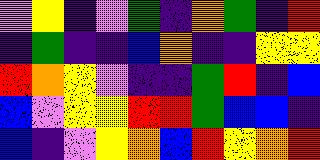[["violet", "yellow", "indigo", "violet", "green", "indigo", "orange", "green", "indigo", "red"], ["indigo", "green", "indigo", "indigo", "blue", "orange", "indigo", "indigo", "yellow", "yellow"], ["red", "orange", "yellow", "violet", "indigo", "indigo", "green", "red", "indigo", "blue"], ["blue", "violet", "yellow", "yellow", "red", "red", "green", "blue", "blue", "indigo"], ["blue", "indigo", "violet", "yellow", "orange", "blue", "red", "yellow", "orange", "red"]]